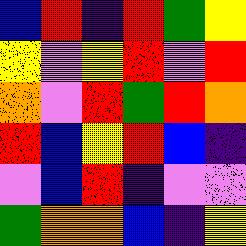[["blue", "red", "indigo", "red", "green", "yellow"], ["yellow", "violet", "yellow", "red", "violet", "red"], ["orange", "violet", "red", "green", "red", "orange"], ["red", "blue", "yellow", "red", "blue", "indigo"], ["violet", "blue", "red", "indigo", "violet", "violet"], ["green", "orange", "orange", "blue", "indigo", "yellow"]]